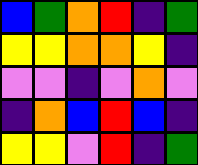[["blue", "green", "orange", "red", "indigo", "green"], ["yellow", "yellow", "orange", "orange", "yellow", "indigo"], ["violet", "violet", "indigo", "violet", "orange", "violet"], ["indigo", "orange", "blue", "red", "blue", "indigo"], ["yellow", "yellow", "violet", "red", "indigo", "green"]]